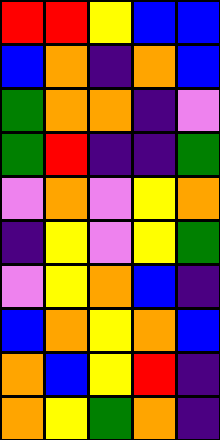[["red", "red", "yellow", "blue", "blue"], ["blue", "orange", "indigo", "orange", "blue"], ["green", "orange", "orange", "indigo", "violet"], ["green", "red", "indigo", "indigo", "green"], ["violet", "orange", "violet", "yellow", "orange"], ["indigo", "yellow", "violet", "yellow", "green"], ["violet", "yellow", "orange", "blue", "indigo"], ["blue", "orange", "yellow", "orange", "blue"], ["orange", "blue", "yellow", "red", "indigo"], ["orange", "yellow", "green", "orange", "indigo"]]